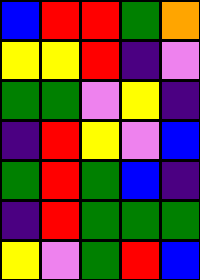[["blue", "red", "red", "green", "orange"], ["yellow", "yellow", "red", "indigo", "violet"], ["green", "green", "violet", "yellow", "indigo"], ["indigo", "red", "yellow", "violet", "blue"], ["green", "red", "green", "blue", "indigo"], ["indigo", "red", "green", "green", "green"], ["yellow", "violet", "green", "red", "blue"]]